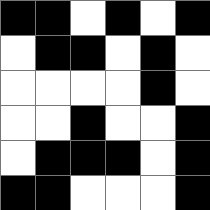[["black", "black", "white", "black", "white", "black"], ["white", "black", "black", "white", "black", "white"], ["white", "white", "white", "white", "black", "white"], ["white", "white", "black", "white", "white", "black"], ["white", "black", "black", "black", "white", "black"], ["black", "black", "white", "white", "white", "black"]]